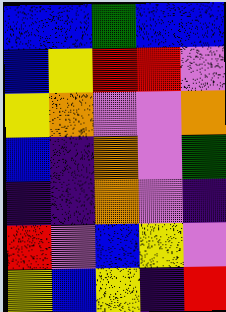[["blue", "blue", "green", "blue", "blue"], ["blue", "yellow", "red", "red", "violet"], ["yellow", "orange", "violet", "violet", "orange"], ["blue", "indigo", "orange", "violet", "green"], ["indigo", "indigo", "orange", "violet", "indigo"], ["red", "violet", "blue", "yellow", "violet"], ["yellow", "blue", "yellow", "indigo", "red"]]